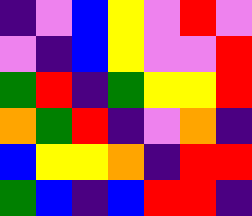[["indigo", "violet", "blue", "yellow", "violet", "red", "violet"], ["violet", "indigo", "blue", "yellow", "violet", "violet", "red"], ["green", "red", "indigo", "green", "yellow", "yellow", "red"], ["orange", "green", "red", "indigo", "violet", "orange", "indigo"], ["blue", "yellow", "yellow", "orange", "indigo", "red", "red"], ["green", "blue", "indigo", "blue", "red", "red", "indigo"]]